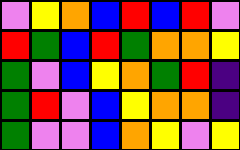[["violet", "yellow", "orange", "blue", "red", "blue", "red", "violet"], ["red", "green", "blue", "red", "green", "orange", "orange", "yellow"], ["green", "violet", "blue", "yellow", "orange", "green", "red", "indigo"], ["green", "red", "violet", "blue", "yellow", "orange", "orange", "indigo"], ["green", "violet", "violet", "blue", "orange", "yellow", "violet", "yellow"]]